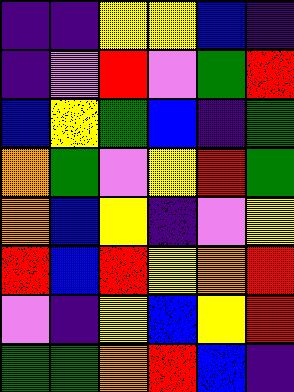[["indigo", "indigo", "yellow", "yellow", "blue", "indigo"], ["indigo", "violet", "red", "violet", "green", "red"], ["blue", "yellow", "green", "blue", "indigo", "green"], ["orange", "green", "violet", "yellow", "red", "green"], ["orange", "blue", "yellow", "indigo", "violet", "yellow"], ["red", "blue", "red", "yellow", "orange", "red"], ["violet", "indigo", "yellow", "blue", "yellow", "red"], ["green", "green", "orange", "red", "blue", "indigo"]]